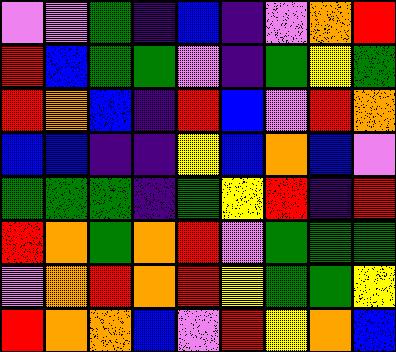[["violet", "violet", "green", "indigo", "blue", "indigo", "violet", "orange", "red"], ["red", "blue", "green", "green", "violet", "indigo", "green", "yellow", "green"], ["red", "orange", "blue", "indigo", "red", "blue", "violet", "red", "orange"], ["blue", "blue", "indigo", "indigo", "yellow", "blue", "orange", "blue", "violet"], ["green", "green", "green", "indigo", "green", "yellow", "red", "indigo", "red"], ["red", "orange", "green", "orange", "red", "violet", "green", "green", "green"], ["violet", "orange", "red", "orange", "red", "yellow", "green", "green", "yellow"], ["red", "orange", "orange", "blue", "violet", "red", "yellow", "orange", "blue"]]